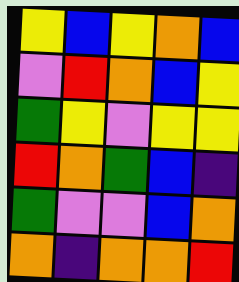[["yellow", "blue", "yellow", "orange", "blue"], ["violet", "red", "orange", "blue", "yellow"], ["green", "yellow", "violet", "yellow", "yellow"], ["red", "orange", "green", "blue", "indigo"], ["green", "violet", "violet", "blue", "orange"], ["orange", "indigo", "orange", "orange", "red"]]